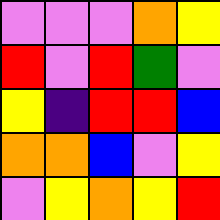[["violet", "violet", "violet", "orange", "yellow"], ["red", "violet", "red", "green", "violet"], ["yellow", "indigo", "red", "red", "blue"], ["orange", "orange", "blue", "violet", "yellow"], ["violet", "yellow", "orange", "yellow", "red"]]